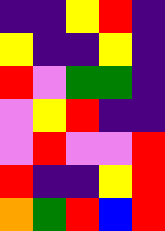[["indigo", "indigo", "yellow", "red", "indigo"], ["yellow", "indigo", "indigo", "yellow", "indigo"], ["red", "violet", "green", "green", "indigo"], ["violet", "yellow", "red", "indigo", "indigo"], ["violet", "red", "violet", "violet", "red"], ["red", "indigo", "indigo", "yellow", "red"], ["orange", "green", "red", "blue", "red"]]